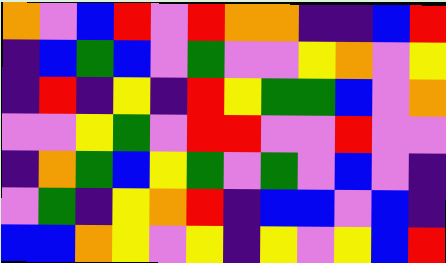[["orange", "violet", "blue", "red", "violet", "red", "orange", "orange", "indigo", "indigo", "blue", "red"], ["indigo", "blue", "green", "blue", "violet", "green", "violet", "violet", "yellow", "orange", "violet", "yellow"], ["indigo", "red", "indigo", "yellow", "indigo", "red", "yellow", "green", "green", "blue", "violet", "orange"], ["violet", "violet", "yellow", "green", "violet", "red", "red", "violet", "violet", "red", "violet", "violet"], ["indigo", "orange", "green", "blue", "yellow", "green", "violet", "green", "violet", "blue", "violet", "indigo"], ["violet", "green", "indigo", "yellow", "orange", "red", "indigo", "blue", "blue", "violet", "blue", "indigo"], ["blue", "blue", "orange", "yellow", "violet", "yellow", "indigo", "yellow", "violet", "yellow", "blue", "red"]]